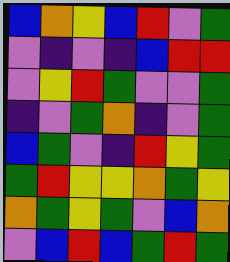[["blue", "orange", "yellow", "blue", "red", "violet", "green"], ["violet", "indigo", "violet", "indigo", "blue", "red", "red"], ["violet", "yellow", "red", "green", "violet", "violet", "green"], ["indigo", "violet", "green", "orange", "indigo", "violet", "green"], ["blue", "green", "violet", "indigo", "red", "yellow", "green"], ["green", "red", "yellow", "yellow", "orange", "green", "yellow"], ["orange", "green", "yellow", "green", "violet", "blue", "orange"], ["violet", "blue", "red", "blue", "green", "red", "green"]]